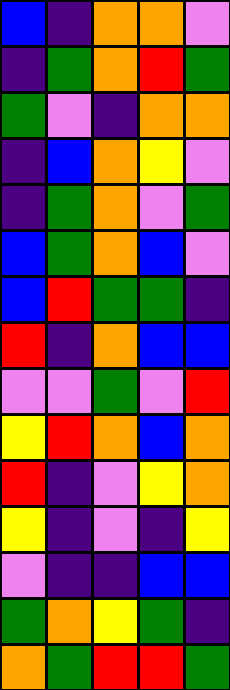[["blue", "indigo", "orange", "orange", "violet"], ["indigo", "green", "orange", "red", "green"], ["green", "violet", "indigo", "orange", "orange"], ["indigo", "blue", "orange", "yellow", "violet"], ["indigo", "green", "orange", "violet", "green"], ["blue", "green", "orange", "blue", "violet"], ["blue", "red", "green", "green", "indigo"], ["red", "indigo", "orange", "blue", "blue"], ["violet", "violet", "green", "violet", "red"], ["yellow", "red", "orange", "blue", "orange"], ["red", "indigo", "violet", "yellow", "orange"], ["yellow", "indigo", "violet", "indigo", "yellow"], ["violet", "indigo", "indigo", "blue", "blue"], ["green", "orange", "yellow", "green", "indigo"], ["orange", "green", "red", "red", "green"]]